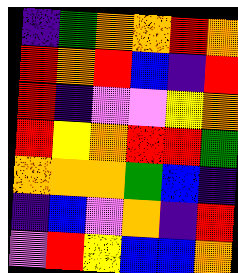[["indigo", "green", "orange", "orange", "red", "orange"], ["red", "orange", "red", "blue", "indigo", "red"], ["red", "indigo", "violet", "violet", "yellow", "orange"], ["red", "yellow", "orange", "red", "red", "green"], ["orange", "orange", "orange", "green", "blue", "indigo"], ["indigo", "blue", "violet", "orange", "indigo", "red"], ["violet", "red", "yellow", "blue", "blue", "orange"]]